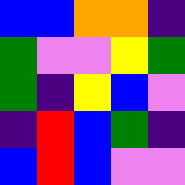[["blue", "blue", "orange", "orange", "indigo"], ["green", "violet", "violet", "yellow", "green"], ["green", "indigo", "yellow", "blue", "violet"], ["indigo", "red", "blue", "green", "indigo"], ["blue", "red", "blue", "violet", "violet"]]